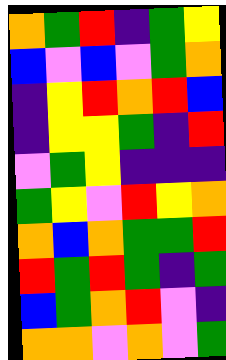[["orange", "green", "red", "indigo", "green", "yellow"], ["blue", "violet", "blue", "violet", "green", "orange"], ["indigo", "yellow", "red", "orange", "red", "blue"], ["indigo", "yellow", "yellow", "green", "indigo", "red"], ["violet", "green", "yellow", "indigo", "indigo", "indigo"], ["green", "yellow", "violet", "red", "yellow", "orange"], ["orange", "blue", "orange", "green", "green", "red"], ["red", "green", "red", "green", "indigo", "green"], ["blue", "green", "orange", "red", "violet", "indigo"], ["orange", "orange", "violet", "orange", "violet", "green"]]